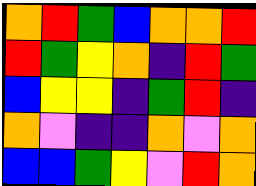[["orange", "red", "green", "blue", "orange", "orange", "red"], ["red", "green", "yellow", "orange", "indigo", "red", "green"], ["blue", "yellow", "yellow", "indigo", "green", "red", "indigo"], ["orange", "violet", "indigo", "indigo", "orange", "violet", "orange"], ["blue", "blue", "green", "yellow", "violet", "red", "orange"]]